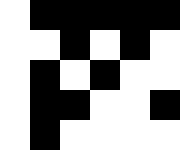[["white", "black", "black", "black", "black", "black"], ["white", "white", "black", "white", "black", "white"], ["white", "black", "white", "black", "white", "white"], ["white", "black", "black", "white", "white", "black"], ["white", "black", "white", "white", "white", "white"]]